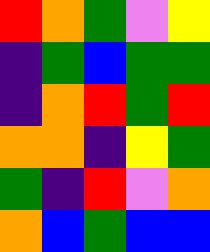[["red", "orange", "green", "violet", "yellow"], ["indigo", "green", "blue", "green", "green"], ["indigo", "orange", "red", "green", "red"], ["orange", "orange", "indigo", "yellow", "green"], ["green", "indigo", "red", "violet", "orange"], ["orange", "blue", "green", "blue", "blue"]]